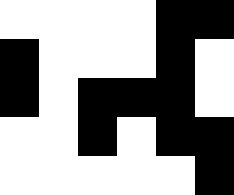[["white", "white", "white", "white", "black", "black"], ["black", "white", "white", "white", "black", "white"], ["black", "white", "black", "black", "black", "white"], ["white", "white", "black", "white", "black", "black"], ["white", "white", "white", "white", "white", "black"]]